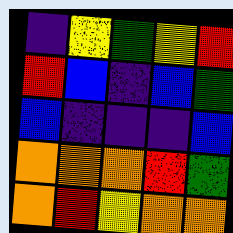[["indigo", "yellow", "green", "yellow", "red"], ["red", "blue", "indigo", "blue", "green"], ["blue", "indigo", "indigo", "indigo", "blue"], ["orange", "orange", "orange", "red", "green"], ["orange", "red", "yellow", "orange", "orange"]]